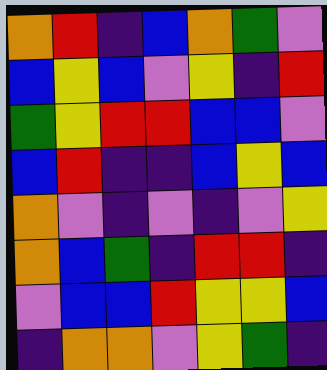[["orange", "red", "indigo", "blue", "orange", "green", "violet"], ["blue", "yellow", "blue", "violet", "yellow", "indigo", "red"], ["green", "yellow", "red", "red", "blue", "blue", "violet"], ["blue", "red", "indigo", "indigo", "blue", "yellow", "blue"], ["orange", "violet", "indigo", "violet", "indigo", "violet", "yellow"], ["orange", "blue", "green", "indigo", "red", "red", "indigo"], ["violet", "blue", "blue", "red", "yellow", "yellow", "blue"], ["indigo", "orange", "orange", "violet", "yellow", "green", "indigo"]]